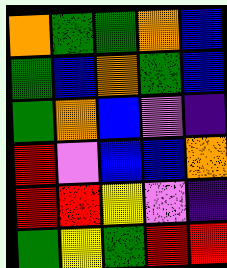[["orange", "green", "green", "orange", "blue"], ["green", "blue", "orange", "green", "blue"], ["green", "orange", "blue", "violet", "indigo"], ["red", "violet", "blue", "blue", "orange"], ["red", "red", "yellow", "violet", "indigo"], ["green", "yellow", "green", "red", "red"]]